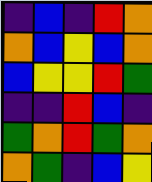[["indigo", "blue", "indigo", "red", "orange"], ["orange", "blue", "yellow", "blue", "orange"], ["blue", "yellow", "yellow", "red", "green"], ["indigo", "indigo", "red", "blue", "indigo"], ["green", "orange", "red", "green", "orange"], ["orange", "green", "indigo", "blue", "yellow"]]